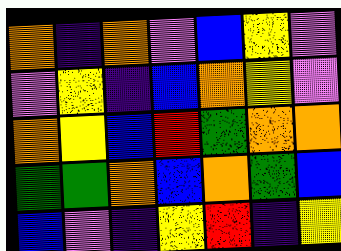[["orange", "indigo", "orange", "violet", "blue", "yellow", "violet"], ["violet", "yellow", "indigo", "blue", "orange", "yellow", "violet"], ["orange", "yellow", "blue", "red", "green", "orange", "orange"], ["green", "green", "orange", "blue", "orange", "green", "blue"], ["blue", "violet", "indigo", "yellow", "red", "indigo", "yellow"]]